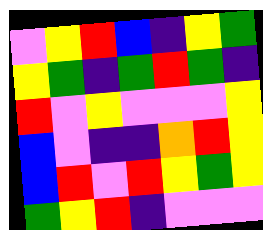[["violet", "yellow", "red", "blue", "indigo", "yellow", "green"], ["yellow", "green", "indigo", "green", "red", "green", "indigo"], ["red", "violet", "yellow", "violet", "violet", "violet", "yellow"], ["blue", "violet", "indigo", "indigo", "orange", "red", "yellow"], ["blue", "red", "violet", "red", "yellow", "green", "yellow"], ["green", "yellow", "red", "indigo", "violet", "violet", "violet"]]